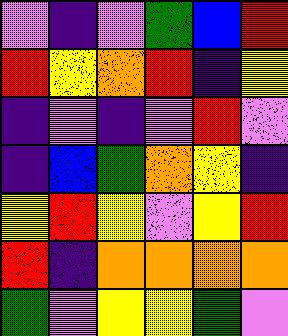[["violet", "indigo", "violet", "green", "blue", "red"], ["red", "yellow", "orange", "red", "indigo", "yellow"], ["indigo", "violet", "indigo", "violet", "red", "violet"], ["indigo", "blue", "green", "orange", "yellow", "indigo"], ["yellow", "red", "yellow", "violet", "yellow", "red"], ["red", "indigo", "orange", "orange", "orange", "orange"], ["green", "violet", "yellow", "yellow", "green", "violet"]]